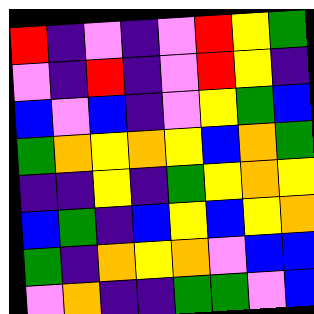[["red", "indigo", "violet", "indigo", "violet", "red", "yellow", "green"], ["violet", "indigo", "red", "indigo", "violet", "red", "yellow", "indigo"], ["blue", "violet", "blue", "indigo", "violet", "yellow", "green", "blue"], ["green", "orange", "yellow", "orange", "yellow", "blue", "orange", "green"], ["indigo", "indigo", "yellow", "indigo", "green", "yellow", "orange", "yellow"], ["blue", "green", "indigo", "blue", "yellow", "blue", "yellow", "orange"], ["green", "indigo", "orange", "yellow", "orange", "violet", "blue", "blue"], ["violet", "orange", "indigo", "indigo", "green", "green", "violet", "blue"]]